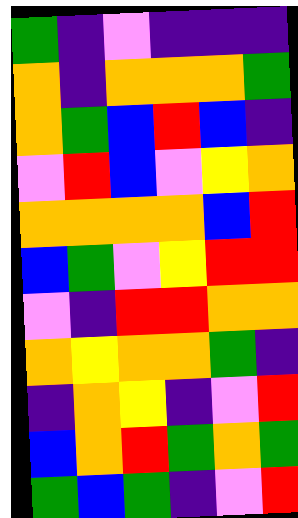[["green", "indigo", "violet", "indigo", "indigo", "indigo"], ["orange", "indigo", "orange", "orange", "orange", "green"], ["orange", "green", "blue", "red", "blue", "indigo"], ["violet", "red", "blue", "violet", "yellow", "orange"], ["orange", "orange", "orange", "orange", "blue", "red"], ["blue", "green", "violet", "yellow", "red", "red"], ["violet", "indigo", "red", "red", "orange", "orange"], ["orange", "yellow", "orange", "orange", "green", "indigo"], ["indigo", "orange", "yellow", "indigo", "violet", "red"], ["blue", "orange", "red", "green", "orange", "green"], ["green", "blue", "green", "indigo", "violet", "red"]]